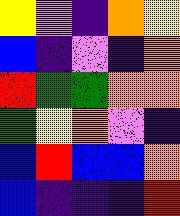[["yellow", "violet", "indigo", "orange", "yellow"], ["blue", "indigo", "violet", "indigo", "orange"], ["red", "green", "green", "orange", "orange"], ["green", "yellow", "orange", "violet", "indigo"], ["blue", "red", "blue", "blue", "orange"], ["blue", "indigo", "indigo", "indigo", "red"]]